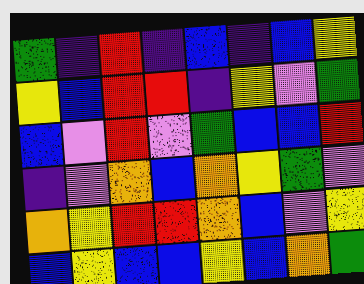[["green", "indigo", "red", "indigo", "blue", "indigo", "blue", "yellow"], ["yellow", "blue", "red", "red", "indigo", "yellow", "violet", "green"], ["blue", "violet", "red", "violet", "green", "blue", "blue", "red"], ["indigo", "violet", "orange", "blue", "orange", "yellow", "green", "violet"], ["orange", "yellow", "red", "red", "orange", "blue", "violet", "yellow"], ["blue", "yellow", "blue", "blue", "yellow", "blue", "orange", "green"]]